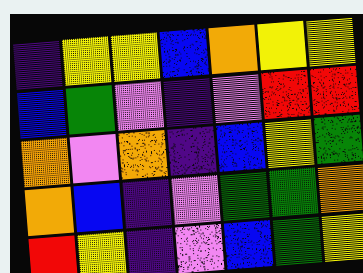[["indigo", "yellow", "yellow", "blue", "orange", "yellow", "yellow"], ["blue", "green", "violet", "indigo", "violet", "red", "red"], ["orange", "violet", "orange", "indigo", "blue", "yellow", "green"], ["orange", "blue", "indigo", "violet", "green", "green", "orange"], ["red", "yellow", "indigo", "violet", "blue", "green", "yellow"]]